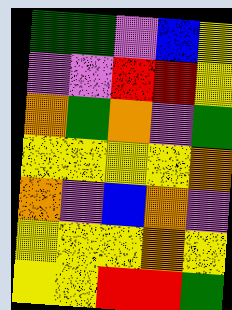[["green", "green", "violet", "blue", "yellow"], ["violet", "violet", "red", "red", "yellow"], ["orange", "green", "orange", "violet", "green"], ["yellow", "yellow", "yellow", "yellow", "orange"], ["orange", "violet", "blue", "orange", "violet"], ["yellow", "yellow", "yellow", "orange", "yellow"], ["yellow", "yellow", "red", "red", "green"]]